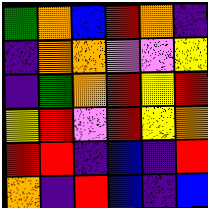[["green", "orange", "blue", "red", "orange", "indigo"], ["indigo", "orange", "orange", "violet", "violet", "yellow"], ["indigo", "green", "orange", "red", "yellow", "red"], ["yellow", "red", "violet", "red", "yellow", "orange"], ["red", "red", "indigo", "blue", "indigo", "red"], ["orange", "indigo", "red", "blue", "indigo", "blue"]]